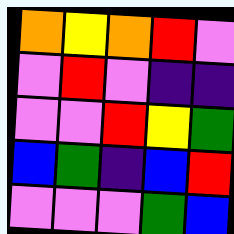[["orange", "yellow", "orange", "red", "violet"], ["violet", "red", "violet", "indigo", "indigo"], ["violet", "violet", "red", "yellow", "green"], ["blue", "green", "indigo", "blue", "red"], ["violet", "violet", "violet", "green", "blue"]]